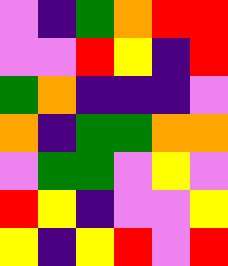[["violet", "indigo", "green", "orange", "red", "red"], ["violet", "violet", "red", "yellow", "indigo", "red"], ["green", "orange", "indigo", "indigo", "indigo", "violet"], ["orange", "indigo", "green", "green", "orange", "orange"], ["violet", "green", "green", "violet", "yellow", "violet"], ["red", "yellow", "indigo", "violet", "violet", "yellow"], ["yellow", "indigo", "yellow", "red", "violet", "red"]]